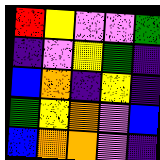[["red", "yellow", "violet", "violet", "green"], ["indigo", "violet", "yellow", "green", "indigo"], ["blue", "orange", "indigo", "yellow", "indigo"], ["green", "yellow", "orange", "violet", "blue"], ["blue", "orange", "orange", "violet", "indigo"]]